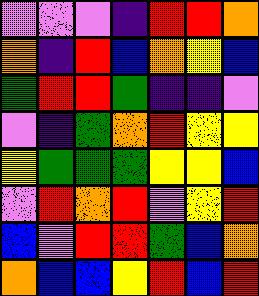[["violet", "violet", "violet", "indigo", "red", "red", "orange"], ["orange", "indigo", "red", "blue", "orange", "yellow", "blue"], ["green", "red", "red", "green", "indigo", "indigo", "violet"], ["violet", "indigo", "green", "orange", "red", "yellow", "yellow"], ["yellow", "green", "green", "green", "yellow", "yellow", "blue"], ["violet", "red", "orange", "red", "violet", "yellow", "red"], ["blue", "violet", "red", "red", "green", "blue", "orange"], ["orange", "blue", "blue", "yellow", "red", "blue", "red"]]